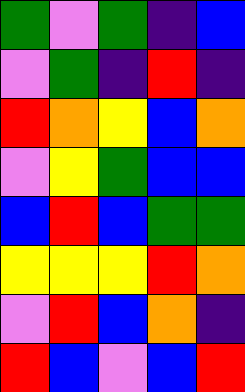[["green", "violet", "green", "indigo", "blue"], ["violet", "green", "indigo", "red", "indigo"], ["red", "orange", "yellow", "blue", "orange"], ["violet", "yellow", "green", "blue", "blue"], ["blue", "red", "blue", "green", "green"], ["yellow", "yellow", "yellow", "red", "orange"], ["violet", "red", "blue", "orange", "indigo"], ["red", "blue", "violet", "blue", "red"]]